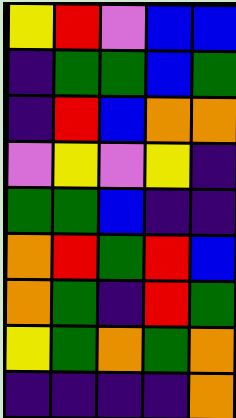[["yellow", "red", "violet", "blue", "blue"], ["indigo", "green", "green", "blue", "green"], ["indigo", "red", "blue", "orange", "orange"], ["violet", "yellow", "violet", "yellow", "indigo"], ["green", "green", "blue", "indigo", "indigo"], ["orange", "red", "green", "red", "blue"], ["orange", "green", "indigo", "red", "green"], ["yellow", "green", "orange", "green", "orange"], ["indigo", "indigo", "indigo", "indigo", "orange"]]